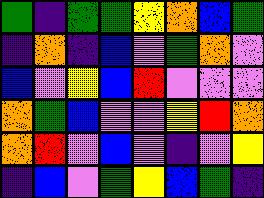[["green", "indigo", "green", "green", "yellow", "orange", "blue", "green"], ["indigo", "orange", "indigo", "blue", "violet", "green", "orange", "violet"], ["blue", "violet", "yellow", "blue", "red", "violet", "violet", "violet"], ["orange", "green", "blue", "violet", "violet", "yellow", "red", "orange"], ["orange", "red", "violet", "blue", "violet", "indigo", "violet", "yellow"], ["indigo", "blue", "violet", "green", "yellow", "blue", "green", "indigo"]]